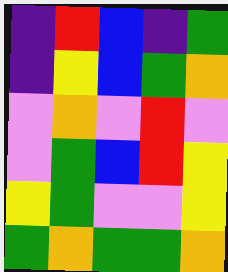[["indigo", "red", "blue", "indigo", "green"], ["indigo", "yellow", "blue", "green", "orange"], ["violet", "orange", "violet", "red", "violet"], ["violet", "green", "blue", "red", "yellow"], ["yellow", "green", "violet", "violet", "yellow"], ["green", "orange", "green", "green", "orange"]]